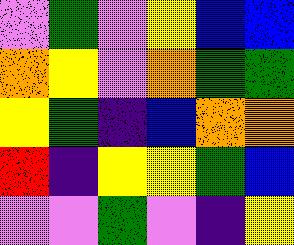[["violet", "green", "violet", "yellow", "blue", "blue"], ["orange", "yellow", "violet", "orange", "green", "green"], ["yellow", "green", "indigo", "blue", "orange", "orange"], ["red", "indigo", "yellow", "yellow", "green", "blue"], ["violet", "violet", "green", "violet", "indigo", "yellow"]]